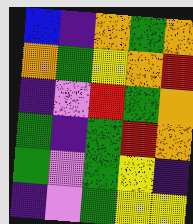[["blue", "indigo", "orange", "green", "orange"], ["orange", "green", "yellow", "orange", "red"], ["indigo", "violet", "red", "green", "orange"], ["green", "indigo", "green", "red", "orange"], ["green", "violet", "green", "yellow", "indigo"], ["indigo", "violet", "green", "yellow", "yellow"]]